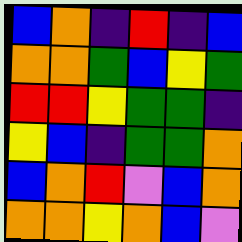[["blue", "orange", "indigo", "red", "indigo", "blue"], ["orange", "orange", "green", "blue", "yellow", "green"], ["red", "red", "yellow", "green", "green", "indigo"], ["yellow", "blue", "indigo", "green", "green", "orange"], ["blue", "orange", "red", "violet", "blue", "orange"], ["orange", "orange", "yellow", "orange", "blue", "violet"]]